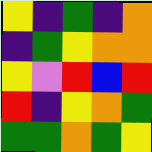[["yellow", "indigo", "green", "indigo", "orange"], ["indigo", "green", "yellow", "orange", "orange"], ["yellow", "violet", "red", "blue", "red"], ["red", "indigo", "yellow", "orange", "green"], ["green", "green", "orange", "green", "yellow"]]